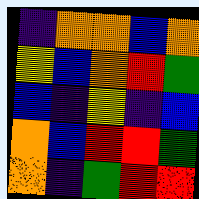[["indigo", "orange", "orange", "blue", "orange"], ["yellow", "blue", "orange", "red", "green"], ["blue", "indigo", "yellow", "indigo", "blue"], ["orange", "blue", "red", "red", "green"], ["orange", "indigo", "green", "red", "red"]]